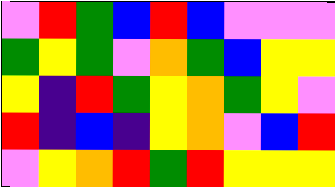[["violet", "red", "green", "blue", "red", "blue", "violet", "violet", "violet"], ["green", "yellow", "green", "violet", "orange", "green", "blue", "yellow", "yellow"], ["yellow", "indigo", "red", "green", "yellow", "orange", "green", "yellow", "violet"], ["red", "indigo", "blue", "indigo", "yellow", "orange", "violet", "blue", "red"], ["violet", "yellow", "orange", "red", "green", "red", "yellow", "yellow", "yellow"]]